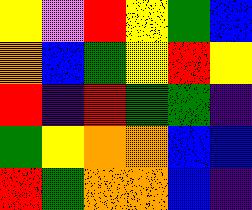[["yellow", "violet", "red", "yellow", "green", "blue"], ["orange", "blue", "green", "yellow", "red", "yellow"], ["red", "indigo", "red", "green", "green", "indigo"], ["green", "yellow", "orange", "orange", "blue", "blue"], ["red", "green", "orange", "orange", "blue", "indigo"]]